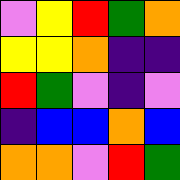[["violet", "yellow", "red", "green", "orange"], ["yellow", "yellow", "orange", "indigo", "indigo"], ["red", "green", "violet", "indigo", "violet"], ["indigo", "blue", "blue", "orange", "blue"], ["orange", "orange", "violet", "red", "green"]]